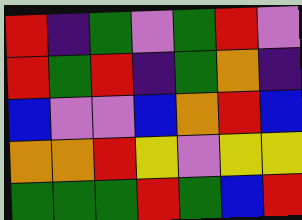[["red", "indigo", "green", "violet", "green", "red", "violet"], ["red", "green", "red", "indigo", "green", "orange", "indigo"], ["blue", "violet", "violet", "blue", "orange", "red", "blue"], ["orange", "orange", "red", "yellow", "violet", "yellow", "yellow"], ["green", "green", "green", "red", "green", "blue", "red"]]